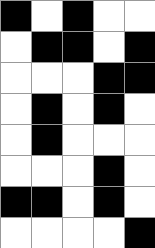[["black", "white", "black", "white", "white"], ["white", "black", "black", "white", "black"], ["white", "white", "white", "black", "black"], ["white", "black", "white", "black", "white"], ["white", "black", "white", "white", "white"], ["white", "white", "white", "black", "white"], ["black", "black", "white", "black", "white"], ["white", "white", "white", "white", "black"]]